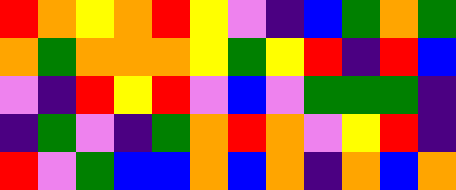[["red", "orange", "yellow", "orange", "red", "yellow", "violet", "indigo", "blue", "green", "orange", "green"], ["orange", "green", "orange", "orange", "orange", "yellow", "green", "yellow", "red", "indigo", "red", "blue"], ["violet", "indigo", "red", "yellow", "red", "violet", "blue", "violet", "green", "green", "green", "indigo"], ["indigo", "green", "violet", "indigo", "green", "orange", "red", "orange", "violet", "yellow", "red", "indigo"], ["red", "violet", "green", "blue", "blue", "orange", "blue", "orange", "indigo", "orange", "blue", "orange"]]